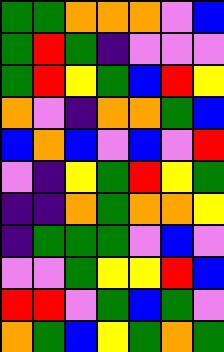[["green", "green", "orange", "orange", "orange", "violet", "blue"], ["green", "red", "green", "indigo", "violet", "violet", "violet"], ["green", "red", "yellow", "green", "blue", "red", "yellow"], ["orange", "violet", "indigo", "orange", "orange", "green", "blue"], ["blue", "orange", "blue", "violet", "blue", "violet", "red"], ["violet", "indigo", "yellow", "green", "red", "yellow", "green"], ["indigo", "indigo", "orange", "green", "orange", "orange", "yellow"], ["indigo", "green", "green", "green", "violet", "blue", "violet"], ["violet", "violet", "green", "yellow", "yellow", "red", "blue"], ["red", "red", "violet", "green", "blue", "green", "violet"], ["orange", "green", "blue", "yellow", "green", "orange", "green"]]